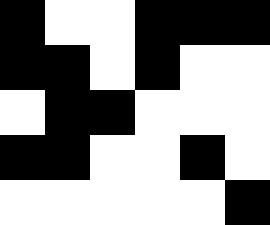[["black", "white", "white", "black", "black", "black"], ["black", "black", "white", "black", "white", "white"], ["white", "black", "black", "white", "white", "white"], ["black", "black", "white", "white", "black", "white"], ["white", "white", "white", "white", "white", "black"]]